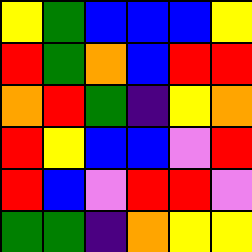[["yellow", "green", "blue", "blue", "blue", "yellow"], ["red", "green", "orange", "blue", "red", "red"], ["orange", "red", "green", "indigo", "yellow", "orange"], ["red", "yellow", "blue", "blue", "violet", "red"], ["red", "blue", "violet", "red", "red", "violet"], ["green", "green", "indigo", "orange", "yellow", "yellow"]]